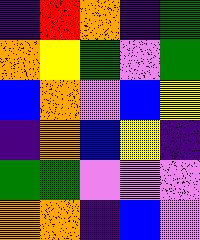[["indigo", "red", "orange", "indigo", "green"], ["orange", "yellow", "green", "violet", "green"], ["blue", "orange", "violet", "blue", "yellow"], ["indigo", "orange", "blue", "yellow", "indigo"], ["green", "green", "violet", "violet", "violet"], ["orange", "orange", "indigo", "blue", "violet"]]